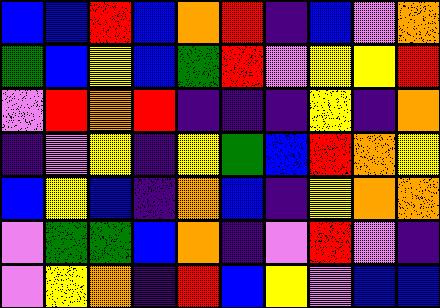[["blue", "blue", "red", "blue", "orange", "red", "indigo", "blue", "violet", "orange"], ["green", "blue", "yellow", "blue", "green", "red", "violet", "yellow", "yellow", "red"], ["violet", "red", "orange", "red", "indigo", "indigo", "indigo", "yellow", "indigo", "orange"], ["indigo", "violet", "yellow", "indigo", "yellow", "green", "blue", "red", "orange", "yellow"], ["blue", "yellow", "blue", "indigo", "orange", "blue", "indigo", "yellow", "orange", "orange"], ["violet", "green", "green", "blue", "orange", "indigo", "violet", "red", "violet", "indigo"], ["violet", "yellow", "orange", "indigo", "red", "blue", "yellow", "violet", "blue", "blue"]]